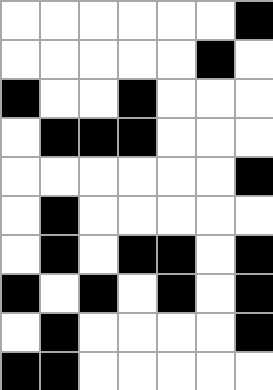[["white", "white", "white", "white", "white", "white", "black"], ["white", "white", "white", "white", "white", "black", "white"], ["black", "white", "white", "black", "white", "white", "white"], ["white", "black", "black", "black", "white", "white", "white"], ["white", "white", "white", "white", "white", "white", "black"], ["white", "black", "white", "white", "white", "white", "white"], ["white", "black", "white", "black", "black", "white", "black"], ["black", "white", "black", "white", "black", "white", "black"], ["white", "black", "white", "white", "white", "white", "black"], ["black", "black", "white", "white", "white", "white", "white"]]